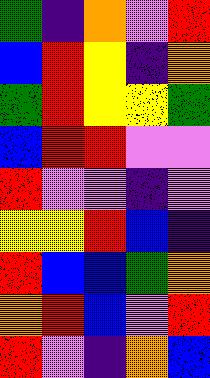[["green", "indigo", "orange", "violet", "red"], ["blue", "red", "yellow", "indigo", "orange"], ["green", "red", "yellow", "yellow", "green"], ["blue", "red", "red", "violet", "violet"], ["red", "violet", "violet", "indigo", "violet"], ["yellow", "yellow", "red", "blue", "indigo"], ["red", "blue", "blue", "green", "orange"], ["orange", "red", "blue", "violet", "red"], ["red", "violet", "indigo", "orange", "blue"]]